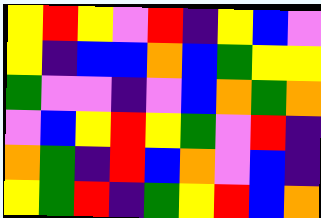[["yellow", "red", "yellow", "violet", "red", "indigo", "yellow", "blue", "violet"], ["yellow", "indigo", "blue", "blue", "orange", "blue", "green", "yellow", "yellow"], ["green", "violet", "violet", "indigo", "violet", "blue", "orange", "green", "orange"], ["violet", "blue", "yellow", "red", "yellow", "green", "violet", "red", "indigo"], ["orange", "green", "indigo", "red", "blue", "orange", "violet", "blue", "indigo"], ["yellow", "green", "red", "indigo", "green", "yellow", "red", "blue", "orange"]]